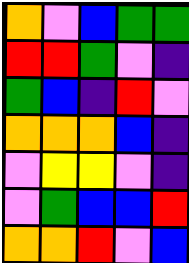[["orange", "violet", "blue", "green", "green"], ["red", "red", "green", "violet", "indigo"], ["green", "blue", "indigo", "red", "violet"], ["orange", "orange", "orange", "blue", "indigo"], ["violet", "yellow", "yellow", "violet", "indigo"], ["violet", "green", "blue", "blue", "red"], ["orange", "orange", "red", "violet", "blue"]]